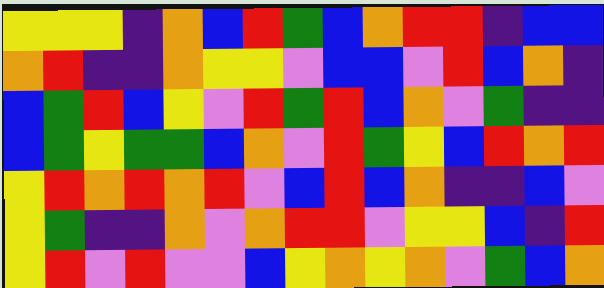[["yellow", "yellow", "yellow", "indigo", "orange", "blue", "red", "green", "blue", "orange", "red", "red", "indigo", "blue", "blue"], ["orange", "red", "indigo", "indigo", "orange", "yellow", "yellow", "violet", "blue", "blue", "violet", "red", "blue", "orange", "indigo"], ["blue", "green", "red", "blue", "yellow", "violet", "red", "green", "red", "blue", "orange", "violet", "green", "indigo", "indigo"], ["blue", "green", "yellow", "green", "green", "blue", "orange", "violet", "red", "green", "yellow", "blue", "red", "orange", "red"], ["yellow", "red", "orange", "red", "orange", "red", "violet", "blue", "red", "blue", "orange", "indigo", "indigo", "blue", "violet"], ["yellow", "green", "indigo", "indigo", "orange", "violet", "orange", "red", "red", "violet", "yellow", "yellow", "blue", "indigo", "red"], ["yellow", "red", "violet", "red", "violet", "violet", "blue", "yellow", "orange", "yellow", "orange", "violet", "green", "blue", "orange"]]